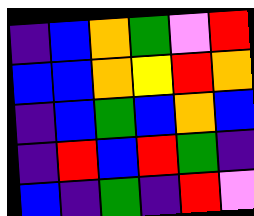[["indigo", "blue", "orange", "green", "violet", "red"], ["blue", "blue", "orange", "yellow", "red", "orange"], ["indigo", "blue", "green", "blue", "orange", "blue"], ["indigo", "red", "blue", "red", "green", "indigo"], ["blue", "indigo", "green", "indigo", "red", "violet"]]